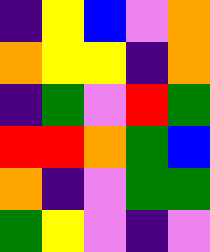[["indigo", "yellow", "blue", "violet", "orange"], ["orange", "yellow", "yellow", "indigo", "orange"], ["indigo", "green", "violet", "red", "green"], ["red", "red", "orange", "green", "blue"], ["orange", "indigo", "violet", "green", "green"], ["green", "yellow", "violet", "indigo", "violet"]]